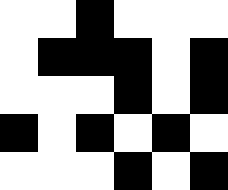[["white", "white", "black", "white", "white", "white"], ["white", "black", "black", "black", "white", "black"], ["white", "white", "white", "black", "white", "black"], ["black", "white", "black", "white", "black", "white"], ["white", "white", "white", "black", "white", "black"]]